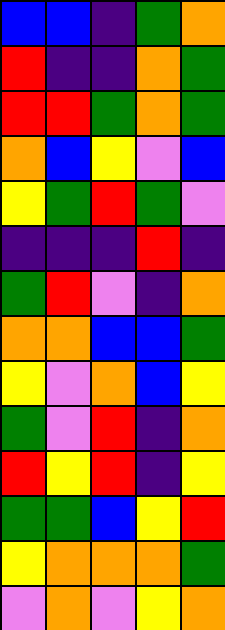[["blue", "blue", "indigo", "green", "orange"], ["red", "indigo", "indigo", "orange", "green"], ["red", "red", "green", "orange", "green"], ["orange", "blue", "yellow", "violet", "blue"], ["yellow", "green", "red", "green", "violet"], ["indigo", "indigo", "indigo", "red", "indigo"], ["green", "red", "violet", "indigo", "orange"], ["orange", "orange", "blue", "blue", "green"], ["yellow", "violet", "orange", "blue", "yellow"], ["green", "violet", "red", "indigo", "orange"], ["red", "yellow", "red", "indigo", "yellow"], ["green", "green", "blue", "yellow", "red"], ["yellow", "orange", "orange", "orange", "green"], ["violet", "orange", "violet", "yellow", "orange"]]